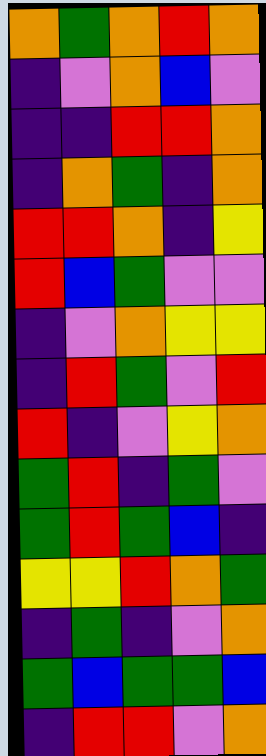[["orange", "green", "orange", "red", "orange"], ["indigo", "violet", "orange", "blue", "violet"], ["indigo", "indigo", "red", "red", "orange"], ["indigo", "orange", "green", "indigo", "orange"], ["red", "red", "orange", "indigo", "yellow"], ["red", "blue", "green", "violet", "violet"], ["indigo", "violet", "orange", "yellow", "yellow"], ["indigo", "red", "green", "violet", "red"], ["red", "indigo", "violet", "yellow", "orange"], ["green", "red", "indigo", "green", "violet"], ["green", "red", "green", "blue", "indigo"], ["yellow", "yellow", "red", "orange", "green"], ["indigo", "green", "indigo", "violet", "orange"], ["green", "blue", "green", "green", "blue"], ["indigo", "red", "red", "violet", "orange"]]